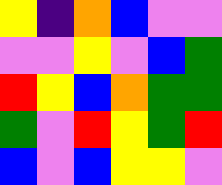[["yellow", "indigo", "orange", "blue", "violet", "violet"], ["violet", "violet", "yellow", "violet", "blue", "green"], ["red", "yellow", "blue", "orange", "green", "green"], ["green", "violet", "red", "yellow", "green", "red"], ["blue", "violet", "blue", "yellow", "yellow", "violet"]]